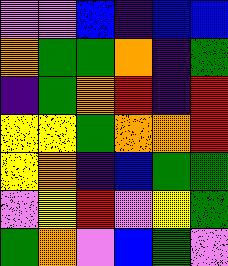[["violet", "violet", "blue", "indigo", "blue", "blue"], ["orange", "green", "green", "orange", "indigo", "green"], ["indigo", "green", "orange", "red", "indigo", "red"], ["yellow", "yellow", "green", "orange", "orange", "red"], ["yellow", "orange", "indigo", "blue", "green", "green"], ["violet", "yellow", "red", "violet", "yellow", "green"], ["green", "orange", "violet", "blue", "green", "violet"]]